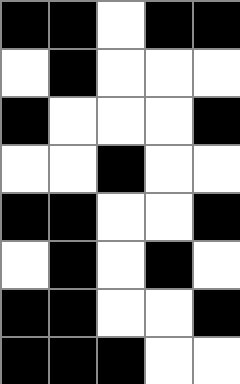[["black", "black", "white", "black", "black"], ["white", "black", "white", "white", "white"], ["black", "white", "white", "white", "black"], ["white", "white", "black", "white", "white"], ["black", "black", "white", "white", "black"], ["white", "black", "white", "black", "white"], ["black", "black", "white", "white", "black"], ["black", "black", "black", "white", "white"]]